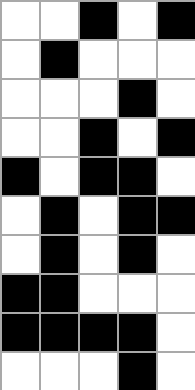[["white", "white", "black", "white", "black"], ["white", "black", "white", "white", "white"], ["white", "white", "white", "black", "white"], ["white", "white", "black", "white", "black"], ["black", "white", "black", "black", "white"], ["white", "black", "white", "black", "black"], ["white", "black", "white", "black", "white"], ["black", "black", "white", "white", "white"], ["black", "black", "black", "black", "white"], ["white", "white", "white", "black", "white"]]